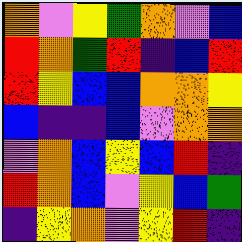[["orange", "violet", "yellow", "green", "orange", "violet", "blue"], ["red", "orange", "green", "red", "indigo", "blue", "red"], ["red", "yellow", "blue", "blue", "orange", "orange", "yellow"], ["blue", "indigo", "indigo", "blue", "violet", "orange", "orange"], ["violet", "orange", "blue", "yellow", "blue", "red", "indigo"], ["red", "orange", "blue", "violet", "yellow", "blue", "green"], ["indigo", "yellow", "orange", "violet", "yellow", "red", "indigo"]]